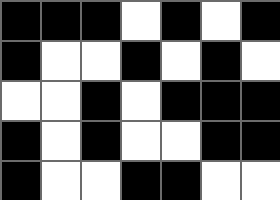[["black", "black", "black", "white", "black", "white", "black"], ["black", "white", "white", "black", "white", "black", "white"], ["white", "white", "black", "white", "black", "black", "black"], ["black", "white", "black", "white", "white", "black", "black"], ["black", "white", "white", "black", "black", "white", "white"]]